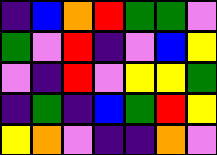[["indigo", "blue", "orange", "red", "green", "green", "violet"], ["green", "violet", "red", "indigo", "violet", "blue", "yellow"], ["violet", "indigo", "red", "violet", "yellow", "yellow", "green"], ["indigo", "green", "indigo", "blue", "green", "red", "yellow"], ["yellow", "orange", "violet", "indigo", "indigo", "orange", "violet"]]